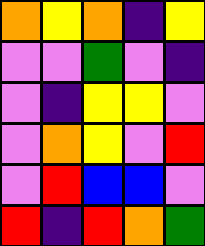[["orange", "yellow", "orange", "indigo", "yellow"], ["violet", "violet", "green", "violet", "indigo"], ["violet", "indigo", "yellow", "yellow", "violet"], ["violet", "orange", "yellow", "violet", "red"], ["violet", "red", "blue", "blue", "violet"], ["red", "indigo", "red", "orange", "green"]]